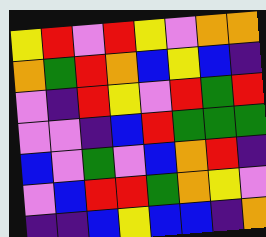[["yellow", "red", "violet", "red", "yellow", "violet", "orange", "orange"], ["orange", "green", "red", "orange", "blue", "yellow", "blue", "indigo"], ["violet", "indigo", "red", "yellow", "violet", "red", "green", "red"], ["violet", "violet", "indigo", "blue", "red", "green", "green", "green"], ["blue", "violet", "green", "violet", "blue", "orange", "red", "indigo"], ["violet", "blue", "red", "red", "green", "orange", "yellow", "violet"], ["indigo", "indigo", "blue", "yellow", "blue", "blue", "indigo", "orange"]]